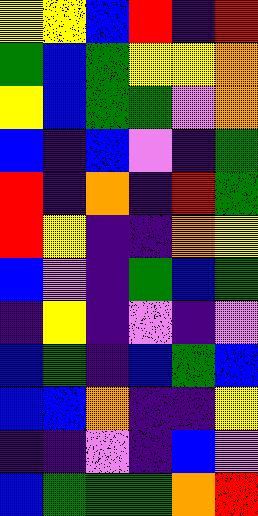[["yellow", "yellow", "blue", "red", "indigo", "red"], ["green", "blue", "green", "yellow", "yellow", "orange"], ["yellow", "blue", "green", "green", "violet", "orange"], ["blue", "indigo", "blue", "violet", "indigo", "green"], ["red", "indigo", "orange", "indigo", "red", "green"], ["red", "yellow", "indigo", "indigo", "orange", "yellow"], ["blue", "violet", "indigo", "green", "blue", "green"], ["indigo", "yellow", "indigo", "violet", "indigo", "violet"], ["blue", "green", "indigo", "blue", "green", "blue"], ["blue", "blue", "orange", "indigo", "indigo", "yellow"], ["indigo", "indigo", "violet", "indigo", "blue", "violet"], ["blue", "green", "green", "green", "orange", "red"]]